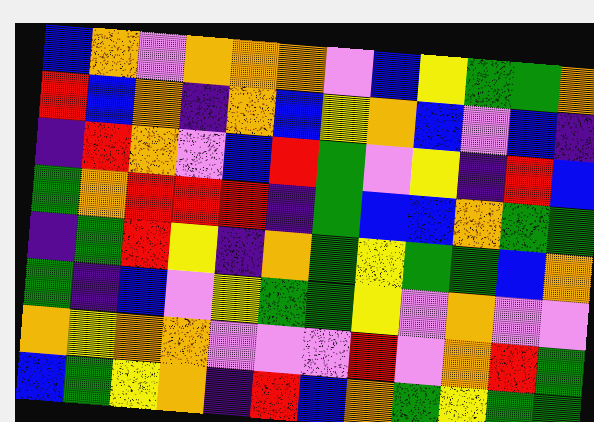[["blue", "orange", "violet", "orange", "orange", "orange", "violet", "blue", "yellow", "green", "green", "orange"], ["red", "blue", "orange", "indigo", "orange", "blue", "yellow", "orange", "blue", "violet", "blue", "indigo"], ["indigo", "red", "orange", "violet", "blue", "red", "green", "violet", "yellow", "indigo", "red", "blue"], ["green", "orange", "red", "red", "red", "indigo", "green", "blue", "blue", "orange", "green", "green"], ["indigo", "green", "red", "yellow", "indigo", "orange", "green", "yellow", "green", "green", "blue", "orange"], ["green", "indigo", "blue", "violet", "yellow", "green", "green", "yellow", "violet", "orange", "violet", "violet"], ["orange", "yellow", "orange", "orange", "violet", "violet", "violet", "red", "violet", "orange", "red", "green"], ["blue", "green", "yellow", "orange", "indigo", "red", "blue", "orange", "green", "yellow", "green", "green"]]